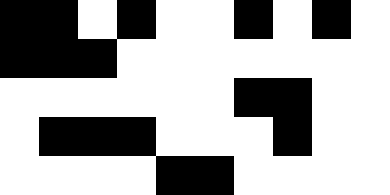[["black", "black", "white", "black", "white", "white", "black", "white", "black", "white"], ["black", "black", "black", "white", "white", "white", "white", "white", "white", "white"], ["white", "white", "white", "white", "white", "white", "black", "black", "white", "white"], ["white", "black", "black", "black", "white", "white", "white", "black", "white", "white"], ["white", "white", "white", "white", "black", "black", "white", "white", "white", "white"]]